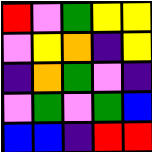[["red", "violet", "green", "yellow", "yellow"], ["violet", "yellow", "orange", "indigo", "yellow"], ["indigo", "orange", "green", "violet", "indigo"], ["violet", "green", "violet", "green", "blue"], ["blue", "blue", "indigo", "red", "red"]]